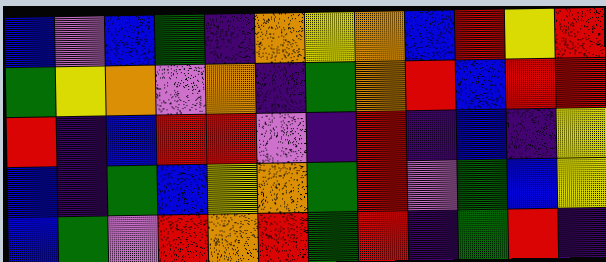[["blue", "violet", "blue", "green", "indigo", "orange", "yellow", "orange", "blue", "red", "yellow", "red"], ["green", "yellow", "orange", "violet", "orange", "indigo", "green", "orange", "red", "blue", "red", "red"], ["red", "indigo", "blue", "red", "red", "violet", "indigo", "red", "indigo", "blue", "indigo", "yellow"], ["blue", "indigo", "green", "blue", "yellow", "orange", "green", "red", "violet", "green", "blue", "yellow"], ["blue", "green", "violet", "red", "orange", "red", "green", "red", "indigo", "green", "red", "indigo"]]